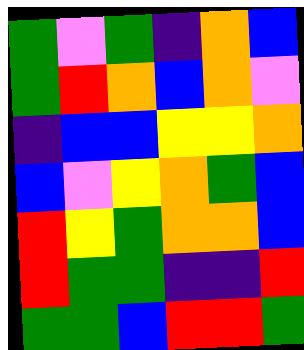[["green", "violet", "green", "indigo", "orange", "blue"], ["green", "red", "orange", "blue", "orange", "violet"], ["indigo", "blue", "blue", "yellow", "yellow", "orange"], ["blue", "violet", "yellow", "orange", "green", "blue"], ["red", "yellow", "green", "orange", "orange", "blue"], ["red", "green", "green", "indigo", "indigo", "red"], ["green", "green", "blue", "red", "red", "green"]]